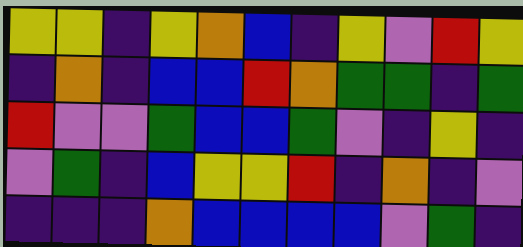[["yellow", "yellow", "indigo", "yellow", "orange", "blue", "indigo", "yellow", "violet", "red", "yellow"], ["indigo", "orange", "indigo", "blue", "blue", "red", "orange", "green", "green", "indigo", "green"], ["red", "violet", "violet", "green", "blue", "blue", "green", "violet", "indigo", "yellow", "indigo"], ["violet", "green", "indigo", "blue", "yellow", "yellow", "red", "indigo", "orange", "indigo", "violet"], ["indigo", "indigo", "indigo", "orange", "blue", "blue", "blue", "blue", "violet", "green", "indigo"]]